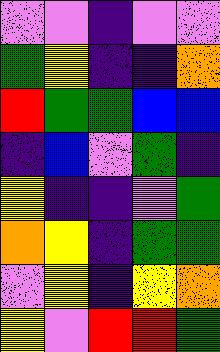[["violet", "violet", "indigo", "violet", "violet"], ["green", "yellow", "indigo", "indigo", "orange"], ["red", "green", "green", "blue", "blue"], ["indigo", "blue", "violet", "green", "indigo"], ["yellow", "indigo", "indigo", "violet", "green"], ["orange", "yellow", "indigo", "green", "green"], ["violet", "yellow", "indigo", "yellow", "orange"], ["yellow", "violet", "red", "red", "green"]]